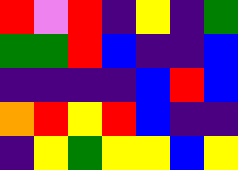[["red", "violet", "red", "indigo", "yellow", "indigo", "green"], ["green", "green", "red", "blue", "indigo", "indigo", "blue"], ["indigo", "indigo", "indigo", "indigo", "blue", "red", "blue"], ["orange", "red", "yellow", "red", "blue", "indigo", "indigo"], ["indigo", "yellow", "green", "yellow", "yellow", "blue", "yellow"]]